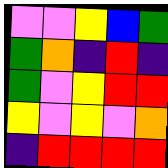[["violet", "violet", "yellow", "blue", "green"], ["green", "orange", "indigo", "red", "indigo"], ["green", "violet", "yellow", "red", "red"], ["yellow", "violet", "yellow", "violet", "orange"], ["indigo", "red", "red", "red", "red"]]